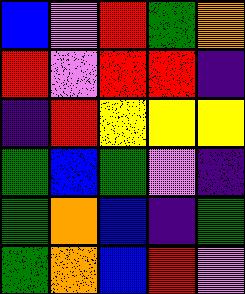[["blue", "violet", "red", "green", "orange"], ["red", "violet", "red", "red", "indigo"], ["indigo", "red", "yellow", "yellow", "yellow"], ["green", "blue", "green", "violet", "indigo"], ["green", "orange", "blue", "indigo", "green"], ["green", "orange", "blue", "red", "violet"]]